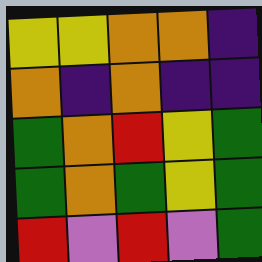[["yellow", "yellow", "orange", "orange", "indigo"], ["orange", "indigo", "orange", "indigo", "indigo"], ["green", "orange", "red", "yellow", "green"], ["green", "orange", "green", "yellow", "green"], ["red", "violet", "red", "violet", "green"]]